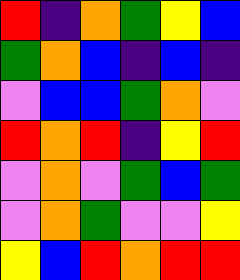[["red", "indigo", "orange", "green", "yellow", "blue"], ["green", "orange", "blue", "indigo", "blue", "indigo"], ["violet", "blue", "blue", "green", "orange", "violet"], ["red", "orange", "red", "indigo", "yellow", "red"], ["violet", "orange", "violet", "green", "blue", "green"], ["violet", "orange", "green", "violet", "violet", "yellow"], ["yellow", "blue", "red", "orange", "red", "red"]]